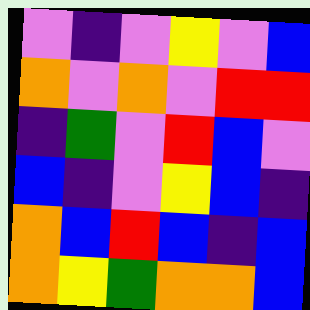[["violet", "indigo", "violet", "yellow", "violet", "blue"], ["orange", "violet", "orange", "violet", "red", "red"], ["indigo", "green", "violet", "red", "blue", "violet"], ["blue", "indigo", "violet", "yellow", "blue", "indigo"], ["orange", "blue", "red", "blue", "indigo", "blue"], ["orange", "yellow", "green", "orange", "orange", "blue"]]